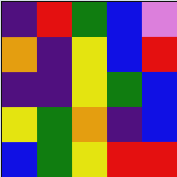[["indigo", "red", "green", "blue", "violet"], ["orange", "indigo", "yellow", "blue", "red"], ["indigo", "indigo", "yellow", "green", "blue"], ["yellow", "green", "orange", "indigo", "blue"], ["blue", "green", "yellow", "red", "red"]]